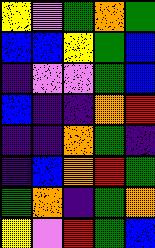[["yellow", "violet", "green", "orange", "green"], ["blue", "blue", "yellow", "green", "blue"], ["indigo", "violet", "violet", "green", "blue"], ["blue", "indigo", "indigo", "orange", "red"], ["indigo", "indigo", "orange", "green", "indigo"], ["indigo", "blue", "orange", "red", "green"], ["green", "orange", "indigo", "green", "orange"], ["yellow", "violet", "red", "green", "blue"]]